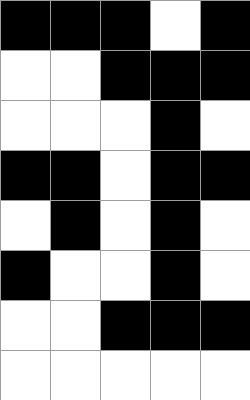[["black", "black", "black", "white", "black"], ["white", "white", "black", "black", "black"], ["white", "white", "white", "black", "white"], ["black", "black", "white", "black", "black"], ["white", "black", "white", "black", "white"], ["black", "white", "white", "black", "white"], ["white", "white", "black", "black", "black"], ["white", "white", "white", "white", "white"]]